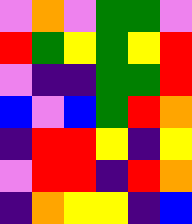[["violet", "orange", "violet", "green", "green", "violet"], ["red", "green", "yellow", "green", "yellow", "red"], ["violet", "indigo", "indigo", "green", "green", "red"], ["blue", "violet", "blue", "green", "red", "orange"], ["indigo", "red", "red", "yellow", "indigo", "yellow"], ["violet", "red", "red", "indigo", "red", "orange"], ["indigo", "orange", "yellow", "yellow", "indigo", "blue"]]